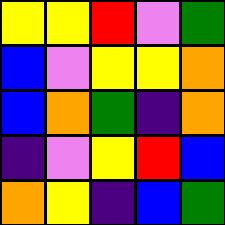[["yellow", "yellow", "red", "violet", "green"], ["blue", "violet", "yellow", "yellow", "orange"], ["blue", "orange", "green", "indigo", "orange"], ["indigo", "violet", "yellow", "red", "blue"], ["orange", "yellow", "indigo", "blue", "green"]]